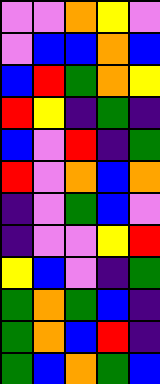[["violet", "violet", "orange", "yellow", "violet"], ["violet", "blue", "blue", "orange", "blue"], ["blue", "red", "green", "orange", "yellow"], ["red", "yellow", "indigo", "green", "indigo"], ["blue", "violet", "red", "indigo", "green"], ["red", "violet", "orange", "blue", "orange"], ["indigo", "violet", "green", "blue", "violet"], ["indigo", "violet", "violet", "yellow", "red"], ["yellow", "blue", "violet", "indigo", "green"], ["green", "orange", "green", "blue", "indigo"], ["green", "orange", "blue", "red", "indigo"], ["green", "blue", "orange", "green", "blue"]]